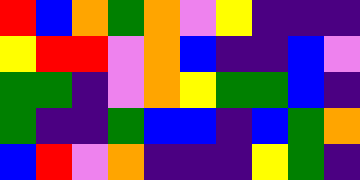[["red", "blue", "orange", "green", "orange", "violet", "yellow", "indigo", "indigo", "indigo"], ["yellow", "red", "red", "violet", "orange", "blue", "indigo", "indigo", "blue", "violet"], ["green", "green", "indigo", "violet", "orange", "yellow", "green", "green", "blue", "indigo"], ["green", "indigo", "indigo", "green", "blue", "blue", "indigo", "blue", "green", "orange"], ["blue", "red", "violet", "orange", "indigo", "indigo", "indigo", "yellow", "green", "indigo"]]